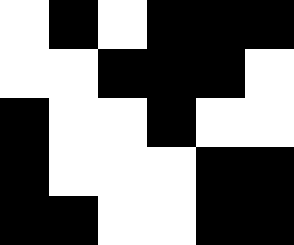[["white", "black", "white", "black", "black", "black"], ["white", "white", "black", "black", "black", "white"], ["black", "white", "white", "black", "white", "white"], ["black", "white", "white", "white", "black", "black"], ["black", "black", "white", "white", "black", "black"]]